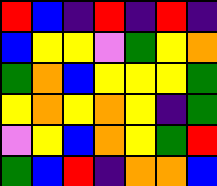[["red", "blue", "indigo", "red", "indigo", "red", "indigo"], ["blue", "yellow", "yellow", "violet", "green", "yellow", "orange"], ["green", "orange", "blue", "yellow", "yellow", "yellow", "green"], ["yellow", "orange", "yellow", "orange", "yellow", "indigo", "green"], ["violet", "yellow", "blue", "orange", "yellow", "green", "red"], ["green", "blue", "red", "indigo", "orange", "orange", "blue"]]